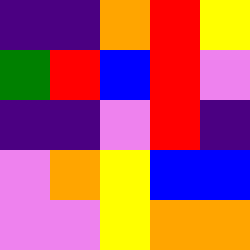[["indigo", "indigo", "orange", "red", "yellow"], ["green", "red", "blue", "red", "violet"], ["indigo", "indigo", "violet", "red", "indigo"], ["violet", "orange", "yellow", "blue", "blue"], ["violet", "violet", "yellow", "orange", "orange"]]